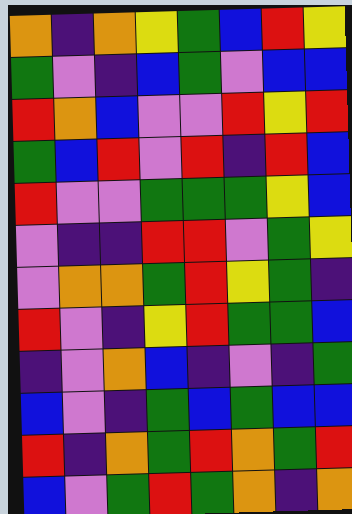[["orange", "indigo", "orange", "yellow", "green", "blue", "red", "yellow"], ["green", "violet", "indigo", "blue", "green", "violet", "blue", "blue"], ["red", "orange", "blue", "violet", "violet", "red", "yellow", "red"], ["green", "blue", "red", "violet", "red", "indigo", "red", "blue"], ["red", "violet", "violet", "green", "green", "green", "yellow", "blue"], ["violet", "indigo", "indigo", "red", "red", "violet", "green", "yellow"], ["violet", "orange", "orange", "green", "red", "yellow", "green", "indigo"], ["red", "violet", "indigo", "yellow", "red", "green", "green", "blue"], ["indigo", "violet", "orange", "blue", "indigo", "violet", "indigo", "green"], ["blue", "violet", "indigo", "green", "blue", "green", "blue", "blue"], ["red", "indigo", "orange", "green", "red", "orange", "green", "red"], ["blue", "violet", "green", "red", "green", "orange", "indigo", "orange"]]